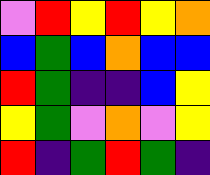[["violet", "red", "yellow", "red", "yellow", "orange"], ["blue", "green", "blue", "orange", "blue", "blue"], ["red", "green", "indigo", "indigo", "blue", "yellow"], ["yellow", "green", "violet", "orange", "violet", "yellow"], ["red", "indigo", "green", "red", "green", "indigo"]]